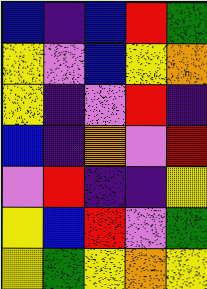[["blue", "indigo", "blue", "red", "green"], ["yellow", "violet", "blue", "yellow", "orange"], ["yellow", "indigo", "violet", "red", "indigo"], ["blue", "indigo", "orange", "violet", "red"], ["violet", "red", "indigo", "indigo", "yellow"], ["yellow", "blue", "red", "violet", "green"], ["yellow", "green", "yellow", "orange", "yellow"]]